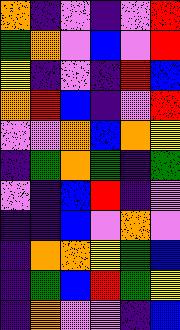[["orange", "indigo", "violet", "indigo", "violet", "red"], ["green", "orange", "violet", "blue", "violet", "red"], ["yellow", "indigo", "violet", "indigo", "red", "blue"], ["orange", "red", "blue", "indigo", "violet", "red"], ["violet", "violet", "orange", "blue", "orange", "yellow"], ["indigo", "green", "orange", "green", "indigo", "green"], ["violet", "indigo", "blue", "red", "indigo", "violet"], ["indigo", "indigo", "blue", "violet", "orange", "violet"], ["indigo", "orange", "orange", "yellow", "green", "blue"], ["indigo", "green", "blue", "red", "green", "yellow"], ["indigo", "orange", "violet", "violet", "indigo", "blue"]]